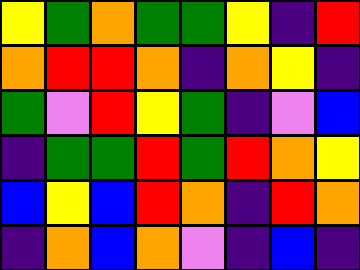[["yellow", "green", "orange", "green", "green", "yellow", "indigo", "red"], ["orange", "red", "red", "orange", "indigo", "orange", "yellow", "indigo"], ["green", "violet", "red", "yellow", "green", "indigo", "violet", "blue"], ["indigo", "green", "green", "red", "green", "red", "orange", "yellow"], ["blue", "yellow", "blue", "red", "orange", "indigo", "red", "orange"], ["indigo", "orange", "blue", "orange", "violet", "indigo", "blue", "indigo"]]